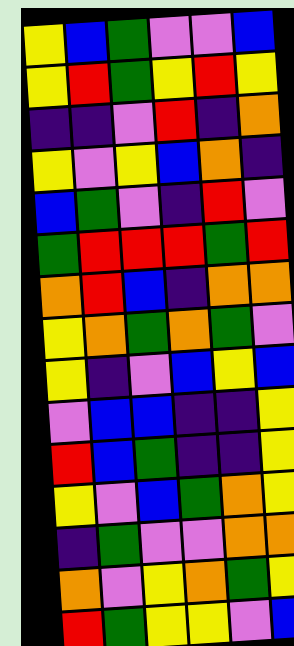[["yellow", "blue", "green", "violet", "violet", "blue"], ["yellow", "red", "green", "yellow", "red", "yellow"], ["indigo", "indigo", "violet", "red", "indigo", "orange"], ["yellow", "violet", "yellow", "blue", "orange", "indigo"], ["blue", "green", "violet", "indigo", "red", "violet"], ["green", "red", "red", "red", "green", "red"], ["orange", "red", "blue", "indigo", "orange", "orange"], ["yellow", "orange", "green", "orange", "green", "violet"], ["yellow", "indigo", "violet", "blue", "yellow", "blue"], ["violet", "blue", "blue", "indigo", "indigo", "yellow"], ["red", "blue", "green", "indigo", "indigo", "yellow"], ["yellow", "violet", "blue", "green", "orange", "yellow"], ["indigo", "green", "violet", "violet", "orange", "orange"], ["orange", "violet", "yellow", "orange", "green", "yellow"], ["red", "green", "yellow", "yellow", "violet", "blue"]]